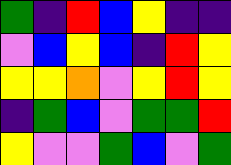[["green", "indigo", "red", "blue", "yellow", "indigo", "indigo"], ["violet", "blue", "yellow", "blue", "indigo", "red", "yellow"], ["yellow", "yellow", "orange", "violet", "yellow", "red", "yellow"], ["indigo", "green", "blue", "violet", "green", "green", "red"], ["yellow", "violet", "violet", "green", "blue", "violet", "green"]]